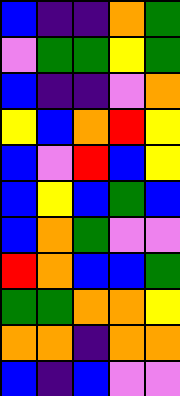[["blue", "indigo", "indigo", "orange", "green"], ["violet", "green", "green", "yellow", "green"], ["blue", "indigo", "indigo", "violet", "orange"], ["yellow", "blue", "orange", "red", "yellow"], ["blue", "violet", "red", "blue", "yellow"], ["blue", "yellow", "blue", "green", "blue"], ["blue", "orange", "green", "violet", "violet"], ["red", "orange", "blue", "blue", "green"], ["green", "green", "orange", "orange", "yellow"], ["orange", "orange", "indigo", "orange", "orange"], ["blue", "indigo", "blue", "violet", "violet"]]